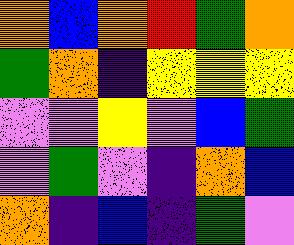[["orange", "blue", "orange", "red", "green", "orange"], ["green", "orange", "indigo", "yellow", "yellow", "yellow"], ["violet", "violet", "yellow", "violet", "blue", "green"], ["violet", "green", "violet", "indigo", "orange", "blue"], ["orange", "indigo", "blue", "indigo", "green", "violet"]]